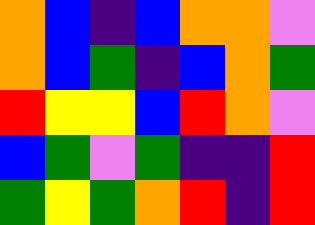[["orange", "blue", "indigo", "blue", "orange", "orange", "violet"], ["orange", "blue", "green", "indigo", "blue", "orange", "green"], ["red", "yellow", "yellow", "blue", "red", "orange", "violet"], ["blue", "green", "violet", "green", "indigo", "indigo", "red"], ["green", "yellow", "green", "orange", "red", "indigo", "red"]]